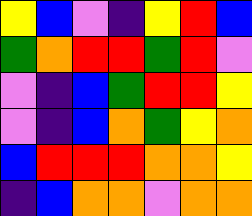[["yellow", "blue", "violet", "indigo", "yellow", "red", "blue"], ["green", "orange", "red", "red", "green", "red", "violet"], ["violet", "indigo", "blue", "green", "red", "red", "yellow"], ["violet", "indigo", "blue", "orange", "green", "yellow", "orange"], ["blue", "red", "red", "red", "orange", "orange", "yellow"], ["indigo", "blue", "orange", "orange", "violet", "orange", "orange"]]